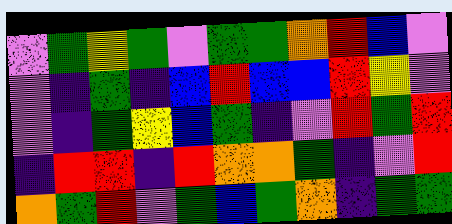[["violet", "green", "yellow", "green", "violet", "green", "green", "orange", "red", "blue", "violet"], ["violet", "indigo", "green", "indigo", "blue", "red", "blue", "blue", "red", "yellow", "violet"], ["violet", "indigo", "green", "yellow", "blue", "green", "indigo", "violet", "red", "green", "red"], ["indigo", "red", "red", "indigo", "red", "orange", "orange", "green", "indigo", "violet", "red"], ["orange", "green", "red", "violet", "green", "blue", "green", "orange", "indigo", "green", "green"]]